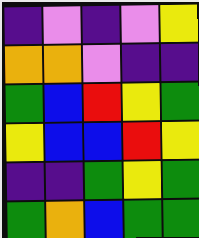[["indigo", "violet", "indigo", "violet", "yellow"], ["orange", "orange", "violet", "indigo", "indigo"], ["green", "blue", "red", "yellow", "green"], ["yellow", "blue", "blue", "red", "yellow"], ["indigo", "indigo", "green", "yellow", "green"], ["green", "orange", "blue", "green", "green"]]